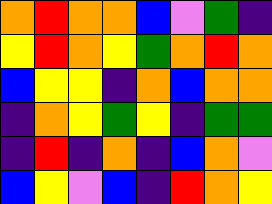[["orange", "red", "orange", "orange", "blue", "violet", "green", "indigo"], ["yellow", "red", "orange", "yellow", "green", "orange", "red", "orange"], ["blue", "yellow", "yellow", "indigo", "orange", "blue", "orange", "orange"], ["indigo", "orange", "yellow", "green", "yellow", "indigo", "green", "green"], ["indigo", "red", "indigo", "orange", "indigo", "blue", "orange", "violet"], ["blue", "yellow", "violet", "blue", "indigo", "red", "orange", "yellow"]]